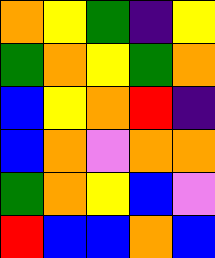[["orange", "yellow", "green", "indigo", "yellow"], ["green", "orange", "yellow", "green", "orange"], ["blue", "yellow", "orange", "red", "indigo"], ["blue", "orange", "violet", "orange", "orange"], ["green", "orange", "yellow", "blue", "violet"], ["red", "blue", "blue", "orange", "blue"]]